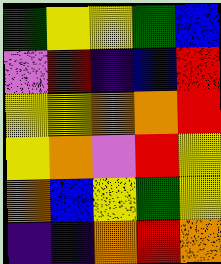[["green", "yellow", "yellow", "green", "blue"], ["violet", "red", "indigo", "blue", "red"], ["yellow", "yellow", "orange", "orange", "red"], ["yellow", "orange", "violet", "red", "yellow"], ["orange", "blue", "yellow", "green", "yellow"], ["indigo", "indigo", "orange", "red", "orange"]]